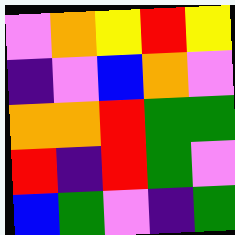[["violet", "orange", "yellow", "red", "yellow"], ["indigo", "violet", "blue", "orange", "violet"], ["orange", "orange", "red", "green", "green"], ["red", "indigo", "red", "green", "violet"], ["blue", "green", "violet", "indigo", "green"]]